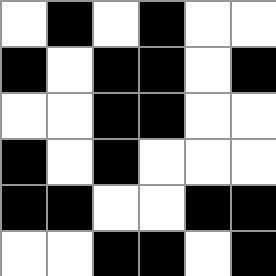[["white", "black", "white", "black", "white", "white"], ["black", "white", "black", "black", "white", "black"], ["white", "white", "black", "black", "white", "white"], ["black", "white", "black", "white", "white", "white"], ["black", "black", "white", "white", "black", "black"], ["white", "white", "black", "black", "white", "black"]]